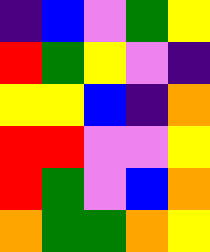[["indigo", "blue", "violet", "green", "yellow"], ["red", "green", "yellow", "violet", "indigo"], ["yellow", "yellow", "blue", "indigo", "orange"], ["red", "red", "violet", "violet", "yellow"], ["red", "green", "violet", "blue", "orange"], ["orange", "green", "green", "orange", "yellow"]]